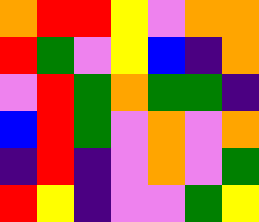[["orange", "red", "red", "yellow", "violet", "orange", "orange"], ["red", "green", "violet", "yellow", "blue", "indigo", "orange"], ["violet", "red", "green", "orange", "green", "green", "indigo"], ["blue", "red", "green", "violet", "orange", "violet", "orange"], ["indigo", "red", "indigo", "violet", "orange", "violet", "green"], ["red", "yellow", "indigo", "violet", "violet", "green", "yellow"]]